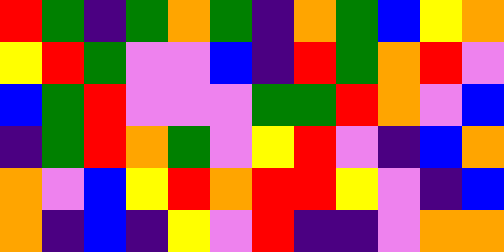[["red", "green", "indigo", "green", "orange", "green", "indigo", "orange", "green", "blue", "yellow", "orange"], ["yellow", "red", "green", "violet", "violet", "blue", "indigo", "red", "green", "orange", "red", "violet"], ["blue", "green", "red", "violet", "violet", "violet", "green", "green", "red", "orange", "violet", "blue"], ["indigo", "green", "red", "orange", "green", "violet", "yellow", "red", "violet", "indigo", "blue", "orange"], ["orange", "violet", "blue", "yellow", "red", "orange", "red", "red", "yellow", "violet", "indigo", "blue"], ["orange", "indigo", "blue", "indigo", "yellow", "violet", "red", "indigo", "indigo", "violet", "orange", "orange"]]